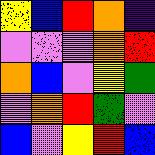[["yellow", "blue", "red", "orange", "indigo"], ["violet", "violet", "violet", "orange", "red"], ["orange", "blue", "violet", "yellow", "green"], ["violet", "orange", "red", "green", "violet"], ["blue", "violet", "yellow", "red", "blue"]]